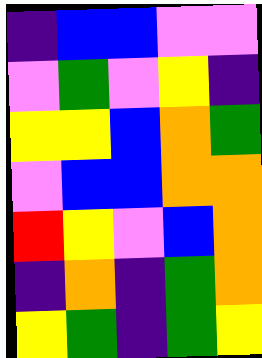[["indigo", "blue", "blue", "violet", "violet"], ["violet", "green", "violet", "yellow", "indigo"], ["yellow", "yellow", "blue", "orange", "green"], ["violet", "blue", "blue", "orange", "orange"], ["red", "yellow", "violet", "blue", "orange"], ["indigo", "orange", "indigo", "green", "orange"], ["yellow", "green", "indigo", "green", "yellow"]]